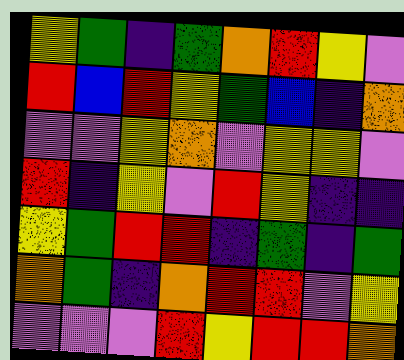[["yellow", "green", "indigo", "green", "orange", "red", "yellow", "violet"], ["red", "blue", "red", "yellow", "green", "blue", "indigo", "orange"], ["violet", "violet", "yellow", "orange", "violet", "yellow", "yellow", "violet"], ["red", "indigo", "yellow", "violet", "red", "yellow", "indigo", "indigo"], ["yellow", "green", "red", "red", "indigo", "green", "indigo", "green"], ["orange", "green", "indigo", "orange", "red", "red", "violet", "yellow"], ["violet", "violet", "violet", "red", "yellow", "red", "red", "orange"]]